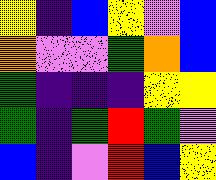[["yellow", "indigo", "blue", "yellow", "violet", "blue"], ["orange", "violet", "violet", "green", "orange", "blue"], ["green", "indigo", "indigo", "indigo", "yellow", "yellow"], ["green", "indigo", "green", "red", "green", "violet"], ["blue", "indigo", "violet", "red", "blue", "yellow"]]